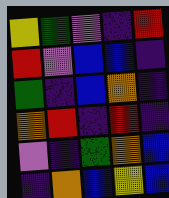[["yellow", "green", "violet", "indigo", "red"], ["red", "violet", "blue", "blue", "indigo"], ["green", "indigo", "blue", "orange", "indigo"], ["orange", "red", "indigo", "red", "indigo"], ["violet", "indigo", "green", "orange", "blue"], ["indigo", "orange", "blue", "yellow", "blue"]]